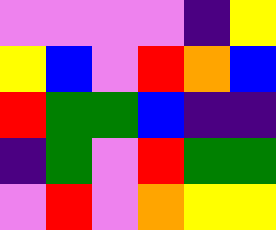[["violet", "violet", "violet", "violet", "indigo", "yellow"], ["yellow", "blue", "violet", "red", "orange", "blue"], ["red", "green", "green", "blue", "indigo", "indigo"], ["indigo", "green", "violet", "red", "green", "green"], ["violet", "red", "violet", "orange", "yellow", "yellow"]]